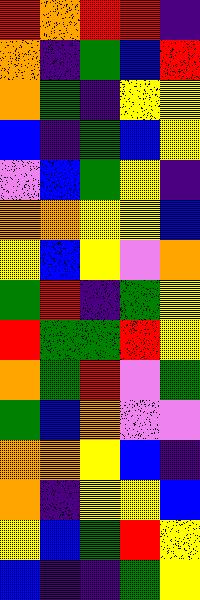[["red", "orange", "red", "red", "indigo"], ["orange", "indigo", "green", "blue", "red"], ["orange", "green", "indigo", "yellow", "yellow"], ["blue", "indigo", "green", "blue", "yellow"], ["violet", "blue", "green", "yellow", "indigo"], ["orange", "orange", "yellow", "yellow", "blue"], ["yellow", "blue", "yellow", "violet", "orange"], ["green", "red", "indigo", "green", "yellow"], ["red", "green", "green", "red", "yellow"], ["orange", "green", "red", "violet", "green"], ["green", "blue", "orange", "violet", "violet"], ["orange", "orange", "yellow", "blue", "indigo"], ["orange", "indigo", "yellow", "yellow", "blue"], ["yellow", "blue", "green", "red", "yellow"], ["blue", "indigo", "indigo", "green", "yellow"]]